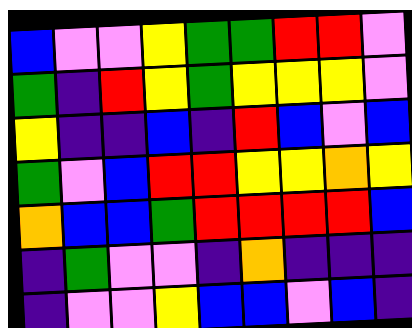[["blue", "violet", "violet", "yellow", "green", "green", "red", "red", "violet"], ["green", "indigo", "red", "yellow", "green", "yellow", "yellow", "yellow", "violet"], ["yellow", "indigo", "indigo", "blue", "indigo", "red", "blue", "violet", "blue"], ["green", "violet", "blue", "red", "red", "yellow", "yellow", "orange", "yellow"], ["orange", "blue", "blue", "green", "red", "red", "red", "red", "blue"], ["indigo", "green", "violet", "violet", "indigo", "orange", "indigo", "indigo", "indigo"], ["indigo", "violet", "violet", "yellow", "blue", "blue", "violet", "blue", "indigo"]]